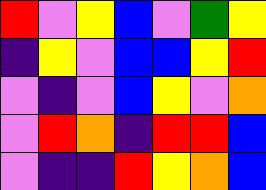[["red", "violet", "yellow", "blue", "violet", "green", "yellow"], ["indigo", "yellow", "violet", "blue", "blue", "yellow", "red"], ["violet", "indigo", "violet", "blue", "yellow", "violet", "orange"], ["violet", "red", "orange", "indigo", "red", "red", "blue"], ["violet", "indigo", "indigo", "red", "yellow", "orange", "blue"]]